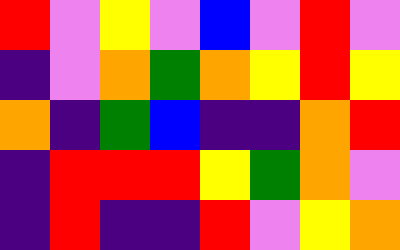[["red", "violet", "yellow", "violet", "blue", "violet", "red", "violet"], ["indigo", "violet", "orange", "green", "orange", "yellow", "red", "yellow"], ["orange", "indigo", "green", "blue", "indigo", "indigo", "orange", "red"], ["indigo", "red", "red", "red", "yellow", "green", "orange", "violet"], ["indigo", "red", "indigo", "indigo", "red", "violet", "yellow", "orange"]]